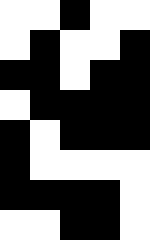[["white", "white", "black", "white", "white"], ["white", "black", "white", "white", "black"], ["black", "black", "white", "black", "black"], ["white", "black", "black", "black", "black"], ["black", "white", "black", "black", "black"], ["black", "white", "white", "white", "white"], ["black", "black", "black", "black", "white"], ["white", "white", "black", "black", "white"]]